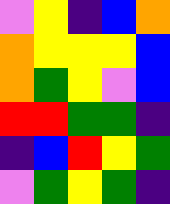[["violet", "yellow", "indigo", "blue", "orange"], ["orange", "yellow", "yellow", "yellow", "blue"], ["orange", "green", "yellow", "violet", "blue"], ["red", "red", "green", "green", "indigo"], ["indigo", "blue", "red", "yellow", "green"], ["violet", "green", "yellow", "green", "indigo"]]